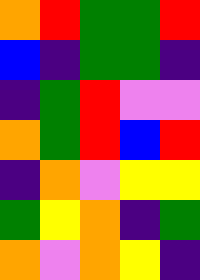[["orange", "red", "green", "green", "red"], ["blue", "indigo", "green", "green", "indigo"], ["indigo", "green", "red", "violet", "violet"], ["orange", "green", "red", "blue", "red"], ["indigo", "orange", "violet", "yellow", "yellow"], ["green", "yellow", "orange", "indigo", "green"], ["orange", "violet", "orange", "yellow", "indigo"]]